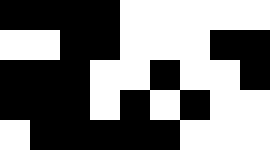[["black", "black", "black", "black", "white", "white", "white", "white", "white"], ["white", "white", "black", "black", "white", "white", "white", "black", "black"], ["black", "black", "black", "white", "white", "black", "white", "white", "black"], ["black", "black", "black", "white", "black", "white", "black", "white", "white"], ["white", "black", "black", "black", "black", "black", "white", "white", "white"]]